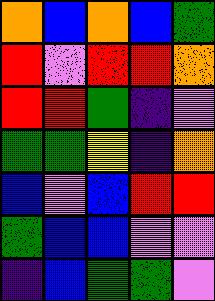[["orange", "blue", "orange", "blue", "green"], ["red", "violet", "red", "red", "orange"], ["red", "red", "green", "indigo", "violet"], ["green", "green", "yellow", "indigo", "orange"], ["blue", "violet", "blue", "red", "red"], ["green", "blue", "blue", "violet", "violet"], ["indigo", "blue", "green", "green", "violet"]]